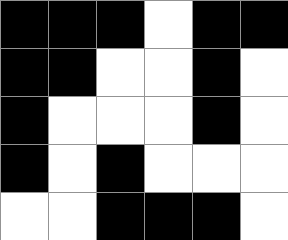[["black", "black", "black", "white", "black", "black"], ["black", "black", "white", "white", "black", "white"], ["black", "white", "white", "white", "black", "white"], ["black", "white", "black", "white", "white", "white"], ["white", "white", "black", "black", "black", "white"]]